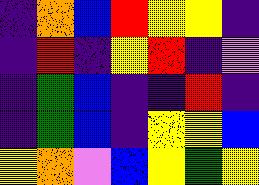[["indigo", "orange", "blue", "red", "yellow", "yellow", "indigo"], ["indigo", "red", "indigo", "yellow", "red", "indigo", "violet"], ["indigo", "green", "blue", "indigo", "indigo", "red", "indigo"], ["indigo", "green", "blue", "indigo", "yellow", "yellow", "blue"], ["yellow", "orange", "violet", "blue", "yellow", "green", "yellow"]]